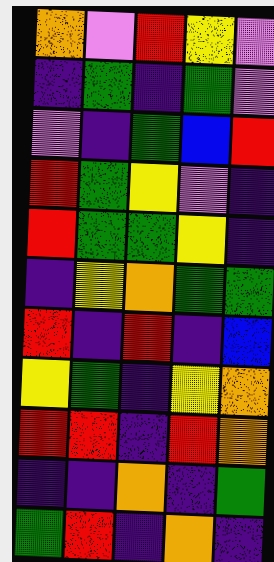[["orange", "violet", "red", "yellow", "violet"], ["indigo", "green", "indigo", "green", "violet"], ["violet", "indigo", "green", "blue", "red"], ["red", "green", "yellow", "violet", "indigo"], ["red", "green", "green", "yellow", "indigo"], ["indigo", "yellow", "orange", "green", "green"], ["red", "indigo", "red", "indigo", "blue"], ["yellow", "green", "indigo", "yellow", "orange"], ["red", "red", "indigo", "red", "orange"], ["indigo", "indigo", "orange", "indigo", "green"], ["green", "red", "indigo", "orange", "indigo"]]